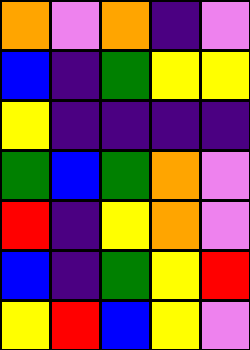[["orange", "violet", "orange", "indigo", "violet"], ["blue", "indigo", "green", "yellow", "yellow"], ["yellow", "indigo", "indigo", "indigo", "indigo"], ["green", "blue", "green", "orange", "violet"], ["red", "indigo", "yellow", "orange", "violet"], ["blue", "indigo", "green", "yellow", "red"], ["yellow", "red", "blue", "yellow", "violet"]]